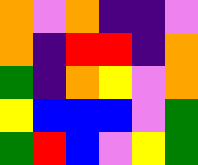[["orange", "violet", "orange", "indigo", "indigo", "violet"], ["orange", "indigo", "red", "red", "indigo", "orange"], ["green", "indigo", "orange", "yellow", "violet", "orange"], ["yellow", "blue", "blue", "blue", "violet", "green"], ["green", "red", "blue", "violet", "yellow", "green"]]